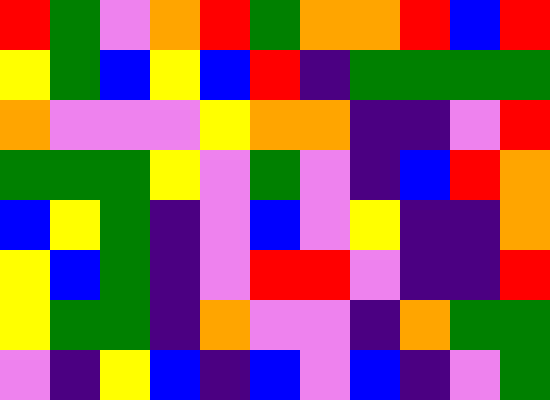[["red", "green", "violet", "orange", "red", "green", "orange", "orange", "red", "blue", "red"], ["yellow", "green", "blue", "yellow", "blue", "red", "indigo", "green", "green", "green", "green"], ["orange", "violet", "violet", "violet", "yellow", "orange", "orange", "indigo", "indigo", "violet", "red"], ["green", "green", "green", "yellow", "violet", "green", "violet", "indigo", "blue", "red", "orange"], ["blue", "yellow", "green", "indigo", "violet", "blue", "violet", "yellow", "indigo", "indigo", "orange"], ["yellow", "blue", "green", "indigo", "violet", "red", "red", "violet", "indigo", "indigo", "red"], ["yellow", "green", "green", "indigo", "orange", "violet", "violet", "indigo", "orange", "green", "green"], ["violet", "indigo", "yellow", "blue", "indigo", "blue", "violet", "blue", "indigo", "violet", "green"]]